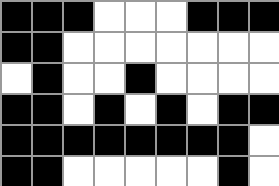[["black", "black", "black", "white", "white", "white", "black", "black", "black"], ["black", "black", "white", "white", "white", "white", "white", "white", "white"], ["white", "black", "white", "white", "black", "white", "white", "white", "white"], ["black", "black", "white", "black", "white", "black", "white", "black", "black"], ["black", "black", "black", "black", "black", "black", "black", "black", "white"], ["black", "black", "white", "white", "white", "white", "white", "black", "white"]]